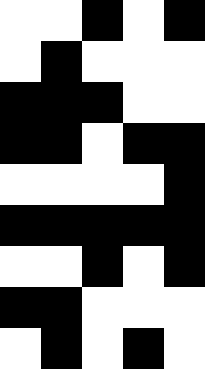[["white", "white", "black", "white", "black"], ["white", "black", "white", "white", "white"], ["black", "black", "black", "white", "white"], ["black", "black", "white", "black", "black"], ["white", "white", "white", "white", "black"], ["black", "black", "black", "black", "black"], ["white", "white", "black", "white", "black"], ["black", "black", "white", "white", "white"], ["white", "black", "white", "black", "white"]]